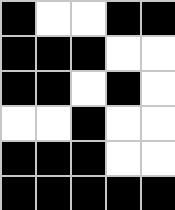[["black", "white", "white", "black", "black"], ["black", "black", "black", "white", "white"], ["black", "black", "white", "black", "white"], ["white", "white", "black", "white", "white"], ["black", "black", "black", "white", "white"], ["black", "black", "black", "black", "black"]]